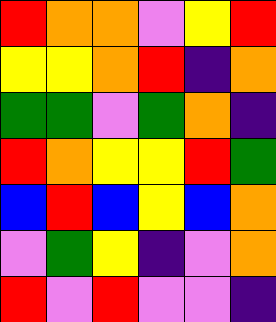[["red", "orange", "orange", "violet", "yellow", "red"], ["yellow", "yellow", "orange", "red", "indigo", "orange"], ["green", "green", "violet", "green", "orange", "indigo"], ["red", "orange", "yellow", "yellow", "red", "green"], ["blue", "red", "blue", "yellow", "blue", "orange"], ["violet", "green", "yellow", "indigo", "violet", "orange"], ["red", "violet", "red", "violet", "violet", "indigo"]]